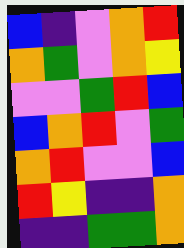[["blue", "indigo", "violet", "orange", "red"], ["orange", "green", "violet", "orange", "yellow"], ["violet", "violet", "green", "red", "blue"], ["blue", "orange", "red", "violet", "green"], ["orange", "red", "violet", "violet", "blue"], ["red", "yellow", "indigo", "indigo", "orange"], ["indigo", "indigo", "green", "green", "orange"]]